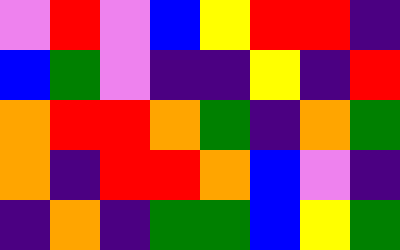[["violet", "red", "violet", "blue", "yellow", "red", "red", "indigo"], ["blue", "green", "violet", "indigo", "indigo", "yellow", "indigo", "red"], ["orange", "red", "red", "orange", "green", "indigo", "orange", "green"], ["orange", "indigo", "red", "red", "orange", "blue", "violet", "indigo"], ["indigo", "orange", "indigo", "green", "green", "blue", "yellow", "green"]]